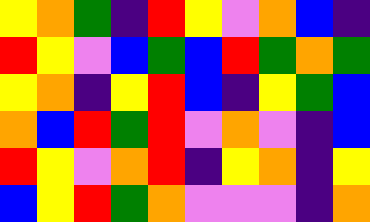[["yellow", "orange", "green", "indigo", "red", "yellow", "violet", "orange", "blue", "indigo"], ["red", "yellow", "violet", "blue", "green", "blue", "red", "green", "orange", "green"], ["yellow", "orange", "indigo", "yellow", "red", "blue", "indigo", "yellow", "green", "blue"], ["orange", "blue", "red", "green", "red", "violet", "orange", "violet", "indigo", "blue"], ["red", "yellow", "violet", "orange", "red", "indigo", "yellow", "orange", "indigo", "yellow"], ["blue", "yellow", "red", "green", "orange", "violet", "violet", "violet", "indigo", "orange"]]